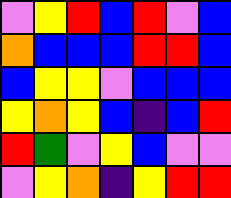[["violet", "yellow", "red", "blue", "red", "violet", "blue"], ["orange", "blue", "blue", "blue", "red", "red", "blue"], ["blue", "yellow", "yellow", "violet", "blue", "blue", "blue"], ["yellow", "orange", "yellow", "blue", "indigo", "blue", "red"], ["red", "green", "violet", "yellow", "blue", "violet", "violet"], ["violet", "yellow", "orange", "indigo", "yellow", "red", "red"]]